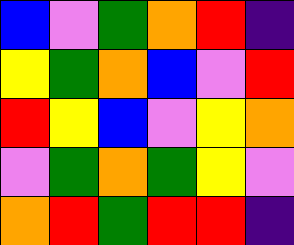[["blue", "violet", "green", "orange", "red", "indigo"], ["yellow", "green", "orange", "blue", "violet", "red"], ["red", "yellow", "blue", "violet", "yellow", "orange"], ["violet", "green", "orange", "green", "yellow", "violet"], ["orange", "red", "green", "red", "red", "indigo"]]